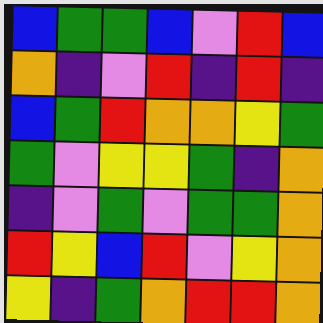[["blue", "green", "green", "blue", "violet", "red", "blue"], ["orange", "indigo", "violet", "red", "indigo", "red", "indigo"], ["blue", "green", "red", "orange", "orange", "yellow", "green"], ["green", "violet", "yellow", "yellow", "green", "indigo", "orange"], ["indigo", "violet", "green", "violet", "green", "green", "orange"], ["red", "yellow", "blue", "red", "violet", "yellow", "orange"], ["yellow", "indigo", "green", "orange", "red", "red", "orange"]]